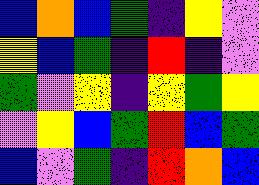[["blue", "orange", "blue", "green", "indigo", "yellow", "violet"], ["yellow", "blue", "green", "indigo", "red", "indigo", "violet"], ["green", "violet", "yellow", "indigo", "yellow", "green", "yellow"], ["violet", "yellow", "blue", "green", "red", "blue", "green"], ["blue", "violet", "green", "indigo", "red", "orange", "blue"]]